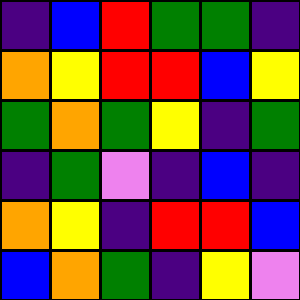[["indigo", "blue", "red", "green", "green", "indigo"], ["orange", "yellow", "red", "red", "blue", "yellow"], ["green", "orange", "green", "yellow", "indigo", "green"], ["indigo", "green", "violet", "indigo", "blue", "indigo"], ["orange", "yellow", "indigo", "red", "red", "blue"], ["blue", "orange", "green", "indigo", "yellow", "violet"]]